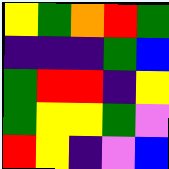[["yellow", "green", "orange", "red", "green"], ["indigo", "indigo", "indigo", "green", "blue"], ["green", "red", "red", "indigo", "yellow"], ["green", "yellow", "yellow", "green", "violet"], ["red", "yellow", "indigo", "violet", "blue"]]